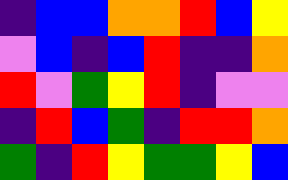[["indigo", "blue", "blue", "orange", "orange", "red", "blue", "yellow"], ["violet", "blue", "indigo", "blue", "red", "indigo", "indigo", "orange"], ["red", "violet", "green", "yellow", "red", "indigo", "violet", "violet"], ["indigo", "red", "blue", "green", "indigo", "red", "red", "orange"], ["green", "indigo", "red", "yellow", "green", "green", "yellow", "blue"]]